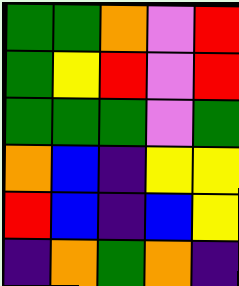[["green", "green", "orange", "violet", "red"], ["green", "yellow", "red", "violet", "red"], ["green", "green", "green", "violet", "green"], ["orange", "blue", "indigo", "yellow", "yellow"], ["red", "blue", "indigo", "blue", "yellow"], ["indigo", "orange", "green", "orange", "indigo"]]